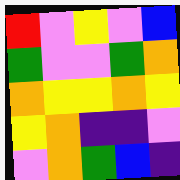[["red", "violet", "yellow", "violet", "blue"], ["green", "violet", "violet", "green", "orange"], ["orange", "yellow", "yellow", "orange", "yellow"], ["yellow", "orange", "indigo", "indigo", "violet"], ["violet", "orange", "green", "blue", "indigo"]]